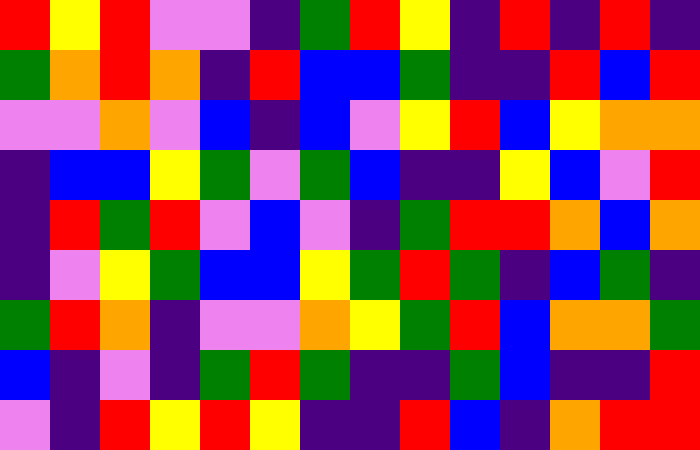[["red", "yellow", "red", "violet", "violet", "indigo", "green", "red", "yellow", "indigo", "red", "indigo", "red", "indigo"], ["green", "orange", "red", "orange", "indigo", "red", "blue", "blue", "green", "indigo", "indigo", "red", "blue", "red"], ["violet", "violet", "orange", "violet", "blue", "indigo", "blue", "violet", "yellow", "red", "blue", "yellow", "orange", "orange"], ["indigo", "blue", "blue", "yellow", "green", "violet", "green", "blue", "indigo", "indigo", "yellow", "blue", "violet", "red"], ["indigo", "red", "green", "red", "violet", "blue", "violet", "indigo", "green", "red", "red", "orange", "blue", "orange"], ["indigo", "violet", "yellow", "green", "blue", "blue", "yellow", "green", "red", "green", "indigo", "blue", "green", "indigo"], ["green", "red", "orange", "indigo", "violet", "violet", "orange", "yellow", "green", "red", "blue", "orange", "orange", "green"], ["blue", "indigo", "violet", "indigo", "green", "red", "green", "indigo", "indigo", "green", "blue", "indigo", "indigo", "red"], ["violet", "indigo", "red", "yellow", "red", "yellow", "indigo", "indigo", "red", "blue", "indigo", "orange", "red", "red"]]